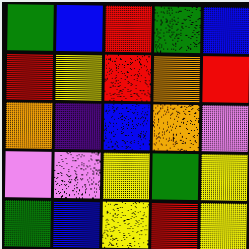[["green", "blue", "red", "green", "blue"], ["red", "yellow", "red", "orange", "red"], ["orange", "indigo", "blue", "orange", "violet"], ["violet", "violet", "yellow", "green", "yellow"], ["green", "blue", "yellow", "red", "yellow"]]